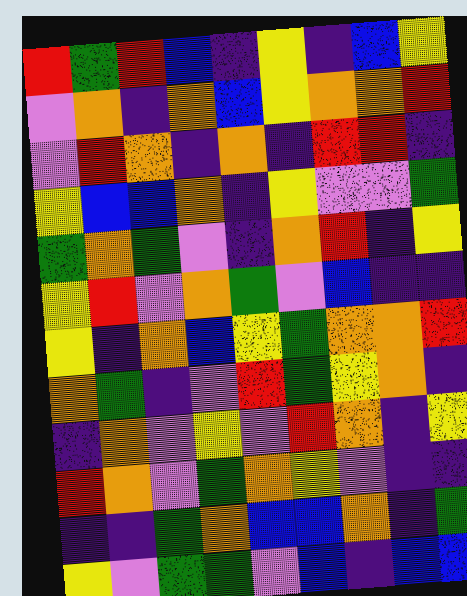[["red", "green", "red", "blue", "indigo", "yellow", "indigo", "blue", "yellow"], ["violet", "orange", "indigo", "orange", "blue", "yellow", "orange", "orange", "red"], ["violet", "red", "orange", "indigo", "orange", "indigo", "red", "red", "indigo"], ["yellow", "blue", "blue", "orange", "indigo", "yellow", "violet", "violet", "green"], ["green", "orange", "green", "violet", "indigo", "orange", "red", "indigo", "yellow"], ["yellow", "red", "violet", "orange", "green", "violet", "blue", "indigo", "indigo"], ["yellow", "indigo", "orange", "blue", "yellow", "green", "orange", "orange", "red"], ["orange", "green", "indigo", "violet", "red", "green", "yellow", "orange", "indigo"], ["indigo", "orange", "violet", "yellow", "violet", "red", "orange", "indigo", "yellow"], ["red", "orange", "violet", "green", "orange", "yellow", "violet", "indigo", "indigo"], ["indigo", "indigo", "green", "orange", "blue", "blue", "orange", "indigo", "green"], ["yellow", "violet", "green", "green", "violet", "blue", "indigo", "blue", "blue"]]